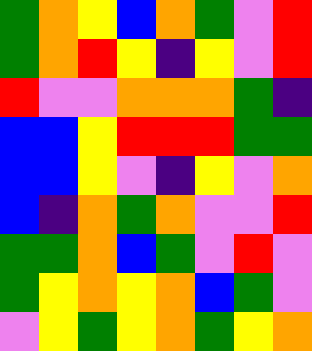[["green", "orange", "yellow", "blue", "orange", "green", "violet", "red"], ["green", "orange", "red", "yellow", "indigo", "yellow", "violet", "red"], ["red", "violet", "violet", "orange", "orange", "orange", "green", "indigo"], ["blue", "blue", "yellow", "red", "red", "red", "green", "green"], ["blue", "blue", "yellow", "violet", "indigo", "yellow", "violet", "orange"], ["blue", "indigo", "orange", "green", "orange", "violet", "violet", "red"], ["green", "green", "orange", "blue", "green", "violet", "red", "violet"], ["green", "yellow", "orange", "yellow", "orange", "blue", "green", "violet"], ["violet", "yellow", "green", "yellow", "orange", "green", "yellow", "orange"]]